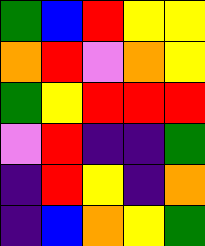[["green", "blue", "red", "yellow", "yellow"], ["orange", "red", "violet", "orange", "yellow"], ["green", "yellow", "red", "red", "red"], ["violet", "red", "indigo", "indigo", "green"], ["indigo", "red", "yellow", "indigo", "orange"], ["indigo", "blue", "orange", "yellow", "green"]]